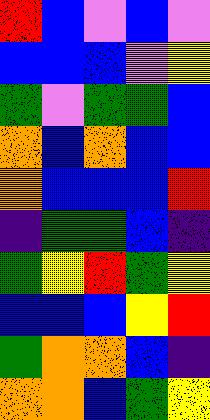[["red", "blue", "violet", "blue", "violet"], ["blue", "blue", "blue", "violet", "yellow"], ["green", "violet", "green", "green", "blue"], ["orange", "blue", "orange", "blue", "blue"], ["orange", "blue", "blue", "blue", "red"], ["indigo", "green", "green", "blue", "indigo"], ["green", "yellow", "red", "green", "yellow"], ["blue", "blue", "blue", "yellow", "red"], ["green", "orange", "orange", "blue", "indigo"], ["orange", "orange", "blue", "green", "yellow"]]